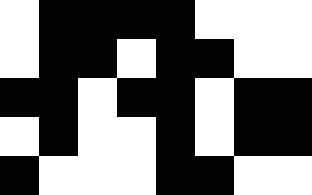[["white", "black", "black", "black", "black", "white", "white", "white"], ["white", "black", "black", "white", "black", "black", "white", "white"], ["black", "black", "white", "black", "black", "white", "black", "black"], ["white", "black", "white", "white", "black", "white", "black", "black"], ["black", "white", "white", "white", "black", "black", "white", "white"]]